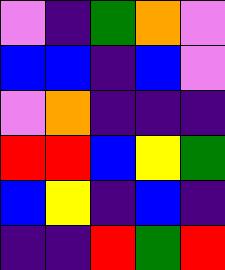[["violet", "indigo", "green", "orange", "violet"], ["blue", "blue", "indigo", "blue", "violet"], ["violet", "orange", "indigo", "indigo", "indigo"], ["red", "red", "blue", "yellow", "green"], ["blue", "yellow", "indigo", "blue", "indigo"], ["indigo", "indigo", "red", "green", "red"]]